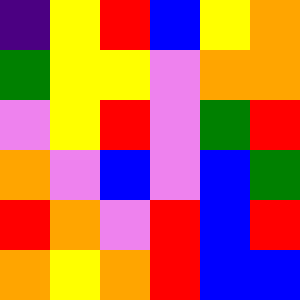[["indigo", "yellow", "red", "blue", "yellow", "orange"], ["green", "yellow", "yellow", "violet", "orange", "orange"], ["violet", "yellow", "red", "violet", "green", "red"], ["orange", "violet", "blue", "violet", "blue", "green"], ["red", "orange", "violet", "red", "blue", "red"], ["orange", "yellow", "orange", "red", "blue", "blue"]]